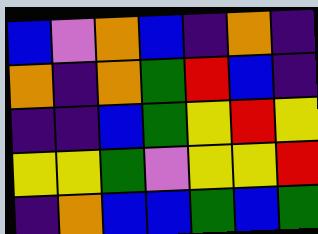[["blue", "violet", "orange", "blue", "indigo", "orange", "indigo"], ["orange", "indigo", "orange", "green", "red", "blue", "indigo"], ["indigo", "indigo", "blue", "green", "yellow", "red", "yellow"], ["yellow", "yellow", "green", "violet", "yellow", "yellow", "red"], ["indigo", "orange", "blue", "blue", "green", "blue", "green"]]